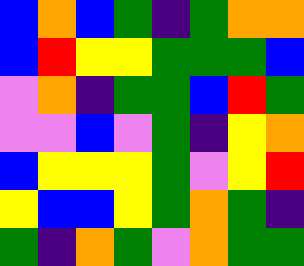[["blue", "orange", "blue", "green", "indigo", "green", "orange", "orange"], ["blue", "red", "yellow", "yellow", "green", "green", "green", "blue"], ["violet", "orange", "indigo", "green", "green", "blue", "red", "green"], ["violet", "violet", "blue", "violet", "green", "indigo", "yellow", "orange"], ["blue", "yellow", "yellow", "yellow", "green", "violet", "yellow", "red"], ["yellow", "blue", "blue", "yellow", "green", "orange", "green", "indigo"], ["green", "indigo", "orange", "green", "violet", "orange", "green", "green"]]